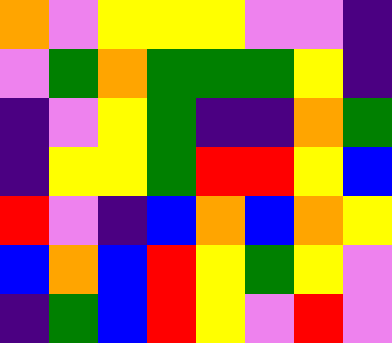[["orange", "violet", "yellow", "yellow", "yellow", "violet", "violet", "indigo"], ["violet", "green", "orange", "green", "green", "green", "yellow", "indigo"], ["indigo", "violet", "yellow", "green", "indigo", "indigo", "orange", "green"], ["indigo", "yellow", "yellow", "green", "red", "red", "yellow", "blue"], ["red", "violet", "indigo", "blue", "orange", "blue", "orange", "yellow"], ["blue", "orange", "blue", "red", "yellow", "green", "yellow", "violet"], ["indigo", "green", "blue", "red", "yellow", "violet", "red", "violet"]]